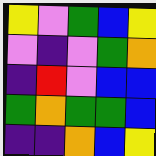[["yellow", "violet", "green", "blue", "yellow"], ["violet", "indigo", "violet", "green", "orange"], ["indigo", "red", "violet", "blue", "blue"], ["green", "orange", "green", "green", "blue"], ["indigo", "indigo", "orange", "blue", "yellow"]]